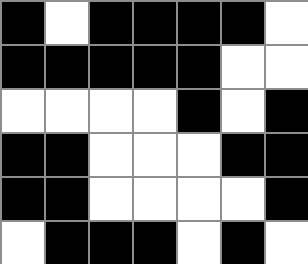[["black", "white", "black", "black", "black", "black", "white"], ["black", "black", "black", "black", "black", "white", "white"], ["white", "white", "white", "white", "black", "white", "black"], ["black", "black", "white", "white", "white", "black", "black"], ["black", "black", "white", "white", "white", "white", "black"], ["white", "black", "black", "black", "white", "black", "white"]]